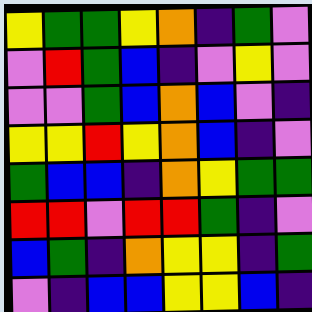[["yellow", "green", "green", "yellow", "orange", "indigo", "green", "violet"], ["violet", "red", "green", "blue", "indigo", "violet", "yellow", "violet"], ["violet", "violet", "green", "blue", "orange", "blue", "violet", "indigo"], ["yellow", "yellow", "red", "yellow", "orange", "blue", "indigo", "violet"], ["green", "blue", "blue", "indigo", "orange", "yellow", "green", "green"], ["red", "red", "violet", "red", "red", "green", "indigo", "violet"], ["blue", "green", "indigo", "orange", "yellow", "yellow", "indigo", "green"], ["violet", "indigo", "blue", "blue", "yellow", "yellow", "blue", "indigo"]]